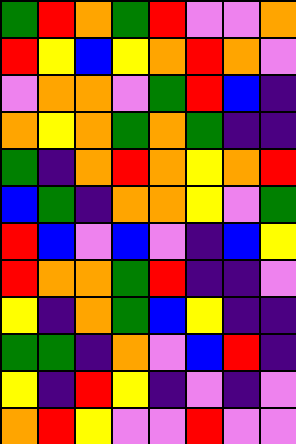[["green", "red", "orange", "green", "red", "violet", "violet", "orange"], ["red", "yellow", "blue", "yellow", "orange", "red", "orange", "violet"], ["violet", "orange", "orange", "violet", "green", "red", "blue", "indigo"], ["orange", "yellow", "orange", "green", "orange", "green", "indigo", "indigo"], ["green", "indigo", "orange", "red", "orange", "yellow", "orange", "red"], ["blue", "green", "indigo", "orange", "orange", "yellow", "violet", "green"], ["red", "blue", "violet", "blue", "violet", "indigo", "blue", "yellow"], ["red", "orange", "orange", "green", "red", "indigo", "indigo", "violet"], ["yellow", "indigo", "orange", "green", "blue", "yellow", "indigo", "indigo"], ["green", "green", "indigo", "orange", "violet", "blue", "red", "indigo"], ["yellow", "indigo", "red", "yellow", "indigo", "violet", "indigo", "violet"], ["orange", "red", "yellow", "violet", "violet", "red", "violet", "violet"]]